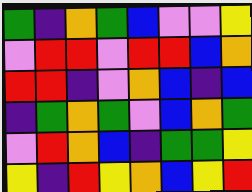[["green", "indigo", "orange", "green", "blue", "violet", "violet", "yellow"], ["violet", "red", "red", "violet", "red", "red", "blue", "orange"], ["red", "red", "indigo", "violet", "orange", "blue", "indigo", "blue"], ["indigo", "green", "orange", "green", "violet", "blue", "orange", "green"], ["violet", "red", "orange", "blue", "indigo", "green", "green", "yellow"], ["yellow", "indigo", "red", "yellow", "orange", "blue", "yellow", "red"]]